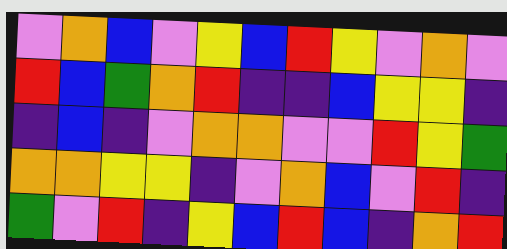[["violet", "orange", "blue", "violet", "yellow", "blue", "red", "yellow", "violet", "orange", "violet"], ["red", "blue", "green", "orange", "red", "indigo", "indigo", "blue", "yellow", "yellow", "indigo"], ["indigo", "blue", "indigo", "violet", "orange", "orange", "violet", "violet", "red", "yellow", "green"], ["orange", "orange", "yellow", "yellow", "indigo", "violet", "orange", "blue", "violet", "red", "indigo"], ["green", "violet", "red", "indigo", "yellow", "blue", "red", "blue", "indigo", "orange", "red"]]